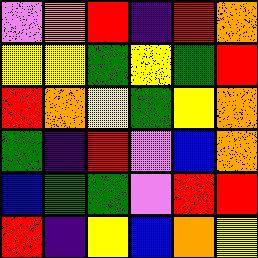[["violet", "orange", "red", "indigo", "red", "orange"], ["yellow", "yellow", "green", "yellow", "green", "red"], ["red", "orange", "yellow", "green", "yellow", "orange"], ["green", "indigo", "red", "violet", "blue", "orange"], ["blue", "green", "green", "violet", "red", "red"], ["red", "indigo", "yellow", "blue", "orange", "yellow"]]